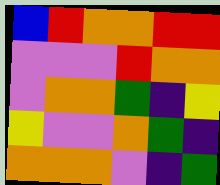[["blue", "red", "orange", "orange", "red", "red"], ["violet", "violet", "violet", "red", "orange", "orange"], ["violet", "orange", "orange", "green", "indigo", "yellow"], ["yellow", "violet", "violet", "orange", "green", "indigo"], ["orange", "orange", "orange", "violet", "indigo", "green"]]